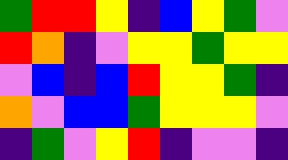[["green", "red", "red", "yellow", "indigo", "blue", "yellow", "green", "violet"], ["red", "orange", "indigo", "violet", "yellow", "yellow", "green", "yellow", "yellow"], ["violet", "blue", "indigo", "blue", "red", "yellow", "yellow", "green", "indigo"], ["orange", "violet", "blue", "blue", "green", "yellow", "yellow", "yellow", "violet"], ["indigo", "green", "violet", "yellow", "red", "indigo", "violet", "violet", "indigo"]]